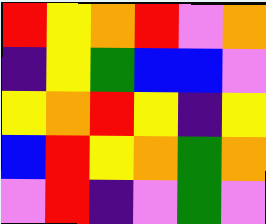[["red", "yellow", "orange", "red", "violet", "orange"], ["indigo", "yellow", "green", "blue", "blue", "violet"], ["yellow", "orange", "red", "yellow", "indigo", "yellow"], ["blue", "red", "yellow", "orange", "green", "orange"], ["violet", "red", "indigo", "violet", "green", "violet"]]